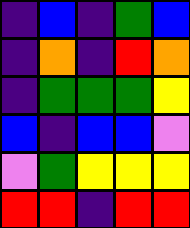[["indigo", "blue", "indigo", "green", "blue"], ["indigo", "orange", "indigo", "red", "orange"], ["indigo", "green", "green", "green", "yellow"], ["blue", "indigo", "blue", "blue", "violet"], ["violet", "green", "yellow", "yellow", "yellow"], ["red", "red", "indigo", "red", "red"]]